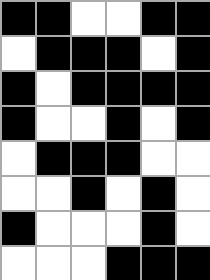[["black", "black", "white", "white", "black", "black"], ["white", "black", "black", "black", "white", "black"], ["black", "white", "black", "black", "black", "black"], ["black", "white", "white", "black", "white", "black"], ["white", "black", "black", "black", "white", "white"], ["white", "white", "black", "white", "black", "white"], ["black", "white", "white", "white", "black", "white"], ["white", "white", "white", "black", "black", "black"]]